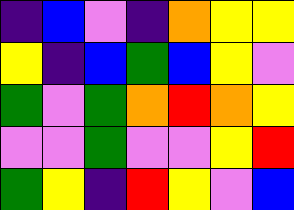[["indigo", "blue", "violet", "indigo", "orange", "yellow", "yellow"], ["yellow", "indigo", "blue", "green", "blue", "yellow", "violet"], ["green", "violet", "green", "orange", "red", "orange", "yellow"], ["violet", "violet", "green", "violet", "violet", "yellow", "red"], ["green", "yellow", "indigo", "red", "yellow", "violet", "blue"]]